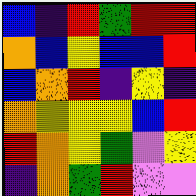[["blue", "indigo", "red", "green", "red", "red"], ["orange", "blue", "yellow", "blue", "blue", "red"], ["blue", "orange", "red", "indigo", "yellow", "indigo"], ["orange", "yellow", "yellow", "yellow", "blue", "red"], ["red", "orange", "yellow", "green", "violet", "yellow"], ["indigo", "orange", "green", "red", "violet", "violet"]]